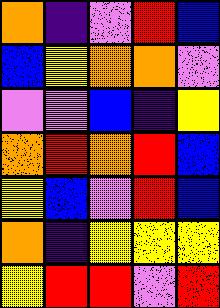[["orange", "indigo", "violet", "red", "blue"], ["blue", "yellow", "orange", "orange", "violet"], ["violet", "violet", "blue", "indigo", "yellow"], ["orange", "red", "orange", "red", "blue"], ["yellow", "blue", "violet", "red", "blue"], ["orange", "indigo", "yellow", "yellow", "yellow"], ["yellow", "red", "red", "violet", "red"]]